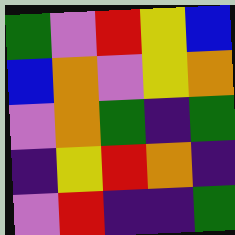[["green", "violet", "red", "yellow", "blue"], ["blue", "orange", "violet", "yellow", "orange"], ["violet", "orange", "green", "indigo", "green"], ["indigo", "yellow", "red", "orange", "indigo"], ["violet", "red", "indigo", "indigo", "green"]]